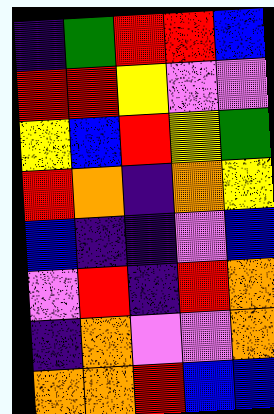[["indigo", "green", "red", "red", "blue"], ["red", "red", "yellow", "violet", "violet"], ["yellow", "blue", "red", "yellow", "green"], ["red", "orange", "indigo", "orange", "yellow"], ["blue", "indigo", "indigo", "violet", "blue"], ["violet", "red", "indigo", "red", "orange"], ["indigo", "orange", "violet", "violet", "orange"], ["orange", "orange", "red", "blue", "blue"]]